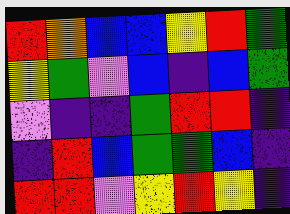[["red", "orange", "blue", "blue", "yellow", "red", "green"], ["yellow", "green", "violet", "blue", "indigo", "blue", "green"], ["violet", "indigo", "indigo", "green", "red", "red", "indigo"], ["indigo", "red", "blue", "green", "green", "blue", "indigo"], ["red", "red", "violet", "yellow", "red", "yellow", "indigo"]]